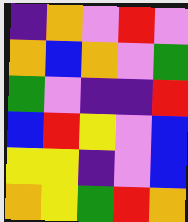[["indigo", "orange", "violet", "red", "violet"], ["orange", "blue", "orange", "violet", "green"], ["green", "violet", "indigo", "indigo", "red"], ["blue", "red", "yellow", "violet", "blue"], ["yellow", "yellow", "indigo", "violet", "blue"], ["orange", "yellow", "green", "red", "orange"]]